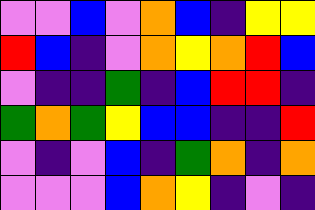[["violet", "violet", "blue", "violet", "orange", "blue", "indigo", "yellow", "yellow"], ["red", "blue", "indigo", "violet", "orange", "yellow", "orange", "red", "blue"], ["violet", "indigo", "indigo", "green", "indigo", "blue", "red", "red", "indigo"], ["green", "orange", "green", "yellow", "blue", "blue", "indigo", "indigo", "red"], ["violet", "indigo", "violet", "blue", "indigo", "green", "orange", "indigo", "orange"], ["violet", "violet", "violet", "blue", "orange", "yellow", "indigo", "violet", "indigo"]]